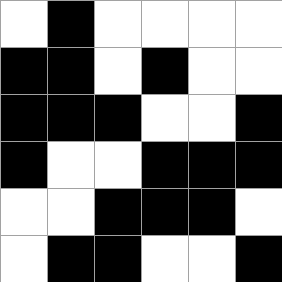[["white", "black", "white", "white", "white", "white"], ["black", "black", "white", "black", "white", "white"], ["black", "black", "black", "white", "white", "black"], ["black", "white", "white", "black", "black", "black"], ["white", "white", "black", "black", "black", "white"], ["white", "black", "black", "white", "white", "black"]]